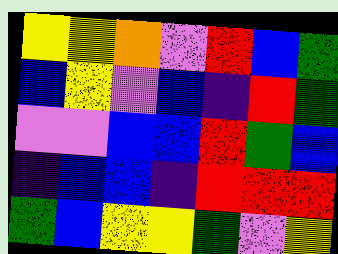[["yellow", "yellow", "orange", "violet", "red", "blue", "green"], ["blue", "yellow", "violet", "blue", "indigo", "red", "green"], ["violet", "violet", "blue", "blue", "red", "green", "blue"], ["indigo", "blue", "blue", "indigo", "red", "red", "red"], ["green", "blue", "yellow", "yellow", "green", "violet", "yellow"]]